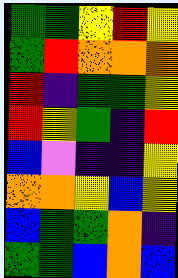[["green", "green", "yellow", "red", "yellow"], ["green", "red", "orange", "orange", "orange"], ["red", "indigo", "green", "green", "yellow"], ["red", "yellow", "green", "indigo", "red"], ["blue", "violet", "indigo", "indigo", "yellow"], ["orange", "orange", "yellow", "blue", "yellow"], ["blue", "green", "green", "orange", "indigo"], ["green", "green", "blue", "orange", "blue"]]